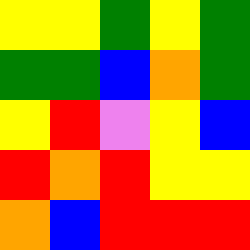[["yellow", "yellow", "green", "yellow", "green"], ["green", "green", "blue", "orange", "green"], ["yellow", "red", "violet", "yellow", "blue"], ["red", "orange", "red", "yellow", "yellow"], ["orange", "blue", "red", "red", "red"]]